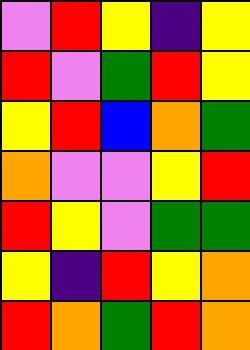[["violet", "red", "yellow", "indigo", "yellow"], ["red", "violet", "green", "red", "yellow"], ["yellow", "red", "blue", "orange", "green"], ["orange", "violet", "violet", "yellow", "red"], ["red", "yellow", "violet", "green", "green"], ["yellow", "indigo", "red", "yellow", "orange"], ["red", "orange", "green", "red", "orange"]]